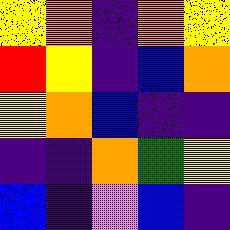[["yellow", "orange", "indigo", "orange", "yellow"], ["red", "yellow", "indigo", "blue", "orange"], ["yellow", "orange", "blue", "indigo", "indigo"], ["indigo", "indigo", "orange", "green", "yellow"], ["blue", "indigo", "violet", "blue", "indigo"]]